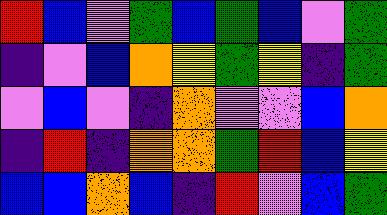[["red", "blue", "violet", "green", "blue", "green", "blue", "violet", "green"], ["indigo", "violet", "blue", "orange", "yellow", "green", "yellow", "indigo", "green"], ["violet", "blue", "violet", "indigo", "orange", "violet", "violet", "blue", "orange"], ["indigo", "red", "indigo", "orange", "orange", "green", "red", "blue", "yellow"], ["blue", "blue", "orange", "blue", "indigo", "red", "violet", "blue", "green"]]